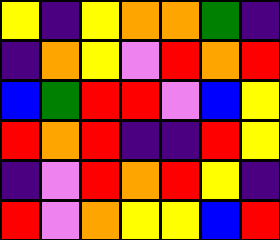[["yellow", "indigo", "yellow", "orange", "orange", "green", "indigo"], ["indigo", "orange", "yellow", "violet", "red", "orange", "red"], ["blue", "green", "red", "red", "violet", "blue", "yellow"], ["red", "orange", "red", "indigo", "indigo", "red", "yellow"], ["indigo", "violet", "red", "orange", "red", "yellow", "indigo"], ["red", "violet", "orange", "yellow", "yellow", "blue", "red"]]